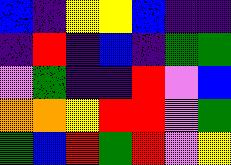[["blue", "indigo", "yellow", "yellow", "blue", "indigo", "indigo"], ["indigo", "red", "indigo", "blue", "indigo", "green", "green"], ["violet", "green", "indigo", "indigo", "red", "violet", "blue"], ["orange", "orange", "yellow", "red", "red", "violet", "green"], ["green", "blue", "red", "green", "red", "violet", "yellow"]]